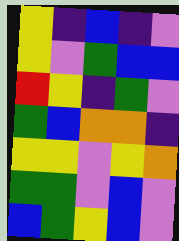[["yellow", "indigo", "blue", "indigo", "violet"], ["yellow", "violet", "green", "blue", "blue"], ["red", "yellow", "indigo", "green", "violet"], ["green", "blue", "orange", "orange", "indigo"], ["yellow", "yellow", "violet", "yellow", "orange"], ["green", "green", "violet", "blue", "violet"], ["blue", "green", "yellow", "blue", "violet"]]